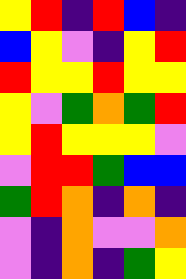[["yellow", "red", "indigo", "red", "blue", "indigo"], ["blue", "yellow", "violet", "indigo", "yellow", "red"], ["red", "yellow", "yellow", "red", "yellow", "yellow"], ["yellow", "violet", "green", "orange", "green", "red"], ["yellow", "red", "yellow", "yellow", "yellow", "violet"], ["violet", "red", "red", "green", "blue", "blue"], ["green", "red", "orange", "indigo", "orange", "indigo"], ["violet", "indigo", "orange", "violet", "violet", "orange"], ["violet", "indigo", "orange", "indigo", "green", "yellow"]]